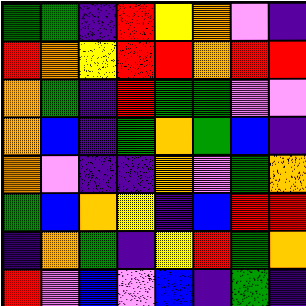[["green", "green", "indigo", "red", "yellow", "orange", "violet", "indigo"], ["red", "orange", "yellow", "red", "red", "orange", "red", "red"], ["orange", "green", "indigo", "red", "green", "green", "violet", "violet"], ["orange", "blue", "indigo", "green", "orange", "green", "blue", "indigo"], ["orange", "violet", "indigo", "indigo", "orange", "violet", "green", "orange"], ["green", "blue", "orange", "yellow", "indigo", "blue", "red", "red"], ["indigo", "orange", "green", "indigo", "yellow", "red", "green", "orange"], ["red", "violet", "blue", "violet", "blue", "indigo", "green", "indigo"]]